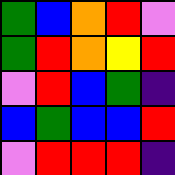[["green", "blue", "orange", "red", "violet"], ["green", "red", "orange", "yellow", "red"], ["violet", "red", "blue", "green", "indigo"], ["blue", "green", "blue", "blue", "red"], ["violet", "red", "red", "red", "indigo"]]